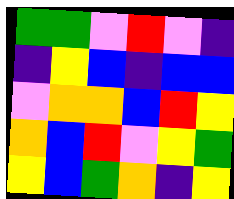[["green", "green", "violet", "red", "violet", "indigo"], ["indigo", "yellow", "blue", "indigo", "blue", "blue"], ["violet", "orange", "orange", "blue", "red", "yellow"], ["orange", "blue", "red", "violet", "yellow", "green"], ["yellow", "blue", "green", "orange", "indigo", "yellow"]]